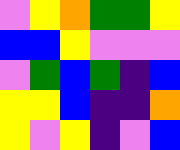[["violet", "yellow", "orange", "green", "green", "yellow"], ["blue", "blue", "yellow", "violet", "violet", "violet"], ["violet", "green", "blue", "green", "indigo", "blue"], ["yellow", "yellow", "blue", "indigo", "indigo", "orange"], ["yellow", "violet", "yellow", "indigo", "violet", "blue"]]